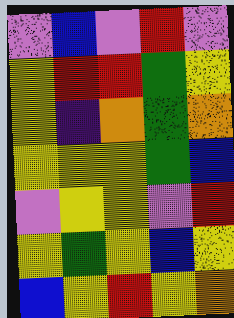[["violet", "blue", "violet", "red", "violet"], ["yellow", "red", "red", "green", "yellow"], ["yellow", "indigo", "orange", "green", "orange"], ["yellow", "yellow", "yellow", "green", "blue"], ["violet", "yellow", "yellow", "violet", "red"], ["yellow", "green", "yellow", "blue", "yellow"], ["blue", "yellow", "red", "yellow", "orange"]]